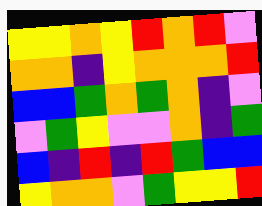[["yellow", "yellow", "orange", "yellow", "red", "orange", "red", "violet"], ["orange", "orange", "indigo", "yellow", "orange", "orange", "orange", "red"], ["blue", "blue", "green", "orange", "green", "orange", "indigo", "violet"], ["violet", "green", "yellow", "violet", "violet", "orange", "indigo", "green"], ["blue", "indigo", "red", "indigo", "red", "green", "blue", "blue"], ["yellow", "orange", "orange", "violet", "green", "yellow", "yellow", "red"]]